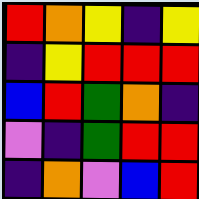[["red", "orange", "yellow", "indigo", "yellow"], ["indigo", "yellow", "red", "red", "red"], ["blue", "red", "green", "orange", "indigo"], ["violet", "indigo", "green", "red", "red"], ["indigo", "orange", "violet", "blue", "red"]]